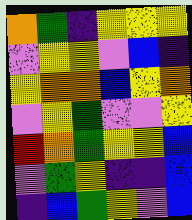[["orange", "green", "indigo", "yellow", "yellow", "yellow"], ["violet", "yellow", "yellow", "violet", "blue", "indigo"], ["yellow", "orange", "orange", "blue", "yellow", "orange"], ["violet", "yellow", "green", "violet", "violet", "yellow"], ["red", "orange", "green", "yellow", "yellow", "blue"], ["violet", "green", "yellow", "indigo", "indigo", "blue"], ["indigo", "blue", "green", "yellow", "violet", "blue"]]